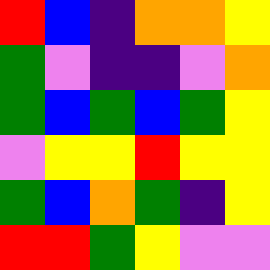[["red", "blue", "indigo", "orange", "orange", "yellow"], ["green", "violet", "indigo", "indigo", "violet", "orange"], ["green", "blue", "green", "blue", "green", "yellow"], ["violet", "yellow", "yellow", "red", "yellow", "yellow"], ["green", "blue", "orange", "green", "indigo", "yellow"], ["red", "red", "green", "yellow", "violet", "violet"]]